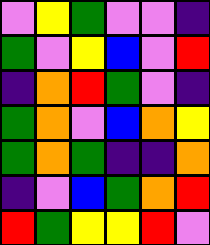[["violet", "yellow", "green", "violet", "violet", "indigo"], ["green", "violet", "yellow", "blue", "violet", "red"], ["indigo", "orange", "red", "green", "violet", "indigo"], ["green", "orange", "violet", "blue", "orange", "yellow"], ["green", "orange", "green", "indigo", "indigo", "orange"], ["indigo", "violet", "blue", "green", "orange", "red"], ["red", "green", "yellow", "yellow", "red", "violet"]]